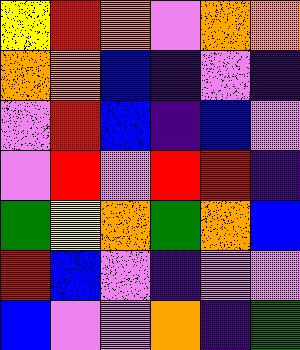[["yellow", "red", "orange", "violet", "orange", "orange"], ["orange", "orange", "blue", "indigo", "violet", "indigo"], ["violet", "red", "blue", "indigo", "blue", "violet"], ["violet", "red", "violet", "red", "red", "indigo"], ["green", "yellow", "orange", "green", "orange", "blue"], ["red", "blue", "violet", "indigo", "violet", "violet"], ["blue", "violet", "violet", "orange", "indigo", "green"]]